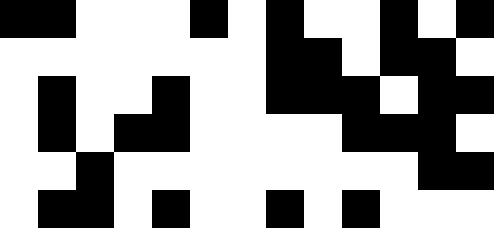[["black", "black", "white", "white", "white", "black", "white", "black", "white", "white", "black", "white", "black"], ["white", "white", "white", "white", "white", "white", "white", "black", "black", "white", "black", "black", "white"], ["white", "black", "white", "white", "black", "white", "white", "black", "black", "black", "white", "black", "black"], ["white", "black", "white", "black", "black", "white", "white", "white", "white", "black", "black", "black", "white"], ["white", "white", "black", "white", "white", "white", "white", "white", "white", "white", "white", "black", "black"], ["white", "black", "black", "white", "black", "white", "white", "black", "white", "black", "white", "white", "white"]]